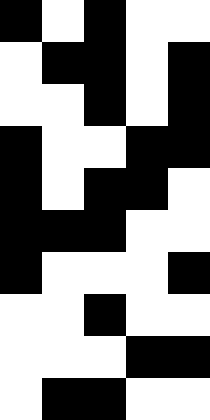[["black", "white", "black", "white", "white"], ["white", "black", "black", "white", "black"], ["white", "white", "black", "white", "black"], ["black", "white", "white", "black", "black"], ["black", "white", "black", "black", "white"], ["black", "black", "black", "white", "white"], ["black", "white", "white", "white", "black"], ["white", "white", "black", "white", "white"], ["white", "white", "white", "black", "black"], ["white", "black", "black", "white", "white"]]